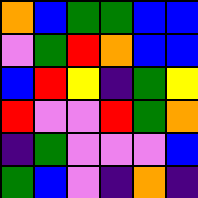[["orange", "blue", "green", "green", "blue", "blue"], ["violet", "green", "red", "orange", "blue", "blue"], ["blue", "red", "yellow", "indigo", "green", "yellow"], ["red", "violet", "violet", "red", "green", "orange"], ["indigo", "green", "violet", "violet", "violet", "blue"], ["green", "blue", "violet", "indigo", "orange", "indigo"]]